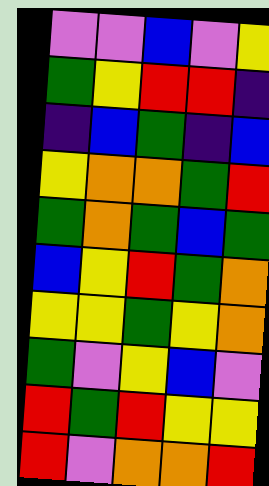[["violet", "violet", "blue", "violet", "yellow"], ["green", "yellow", "red", "red", "indigo"], ["indigo", "blue", "green", "indigo", "blue"], ["yellow", "orange", "orange", "green", "red"], ["green", "orange", "green", "blue", "green"], ["blue", "yellow", "red", "green", "orange"], ["yellow", "yellow", "green", "yellow", "orange"], ["green", "violet", "yellow", "blue", "violet"], ["red", "green", "red", "yellow", "yellow"], ["red", "violet", "orange", "orange", "red"]]